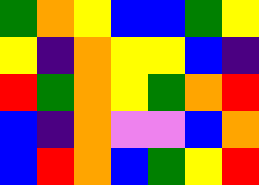[["green", "orange", "yellow", "blue", "blue", "green", "yellow"], ["yellow", "indigo", "orange", "yellow", "yellow", "blue", "indigo"], ["red", "green", "orange", "yellow", "green", "orange", "red"], ["blue", "indigo", "orange", "violet", "violet", "blue", "orange"], ["blue", "red", "orange", "blue", "green", "yellow", "red"]]